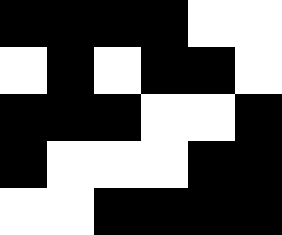[["black", "black", "black", "black", "white", "white"], ["white", "black", "white", "black", "black", "white"], ["black", "black", "black", "white", "white", "black"], ["black", "white", "white", "white", "black", "black"], ["white", "white", "black", "black", "black", "black"]]